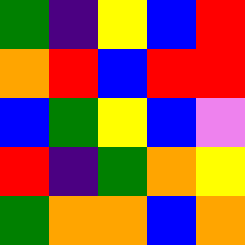[["green", "indigo", "yellow", "blue", "red"], ["orange", "red", "blue", "red", "red"], ["blue", "green", "yellow", "blue", "violet"], ["red", "indigo", "green", "orange", "yellow"], ["green", "orange", "orange", "blue", "orange"]]